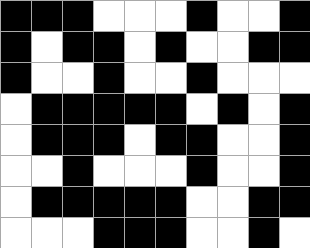[["black", "black", "black", "white", "white", "white", "black", "white", "white", "black"], ["black", "white", "black", "black", "white", "black", "white", "white", "black", "black"], ["black", "white", "white", "black", "white", "white", "black", "white", "white", "white"], ["white", "black", "black", "black", "black", "black", "white", "black", "white", "black"], ["white", "black", "black", "black", "white", "black", "black", "white", "white", "black"], ["white", "white", "black", "white", "white", "white", "black", "white", "white", "black"], ["white", "black", "black", "black", "black", "black", "white", "white", "black", "black"], ["white", "white", "white", "black", "black", "black", "white", "white", "black", "white"]]